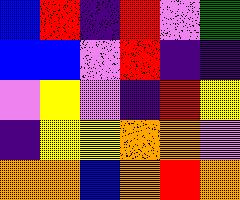[["blue", "red", "indigo", "red", "violet", "green"], ["blue", "blue", "violet", "red", "indigo", "indigo"], ["violet", "yellow", "violet", "indigo", "red", "yellow"], ["indigo", "yellow", "yellow", "orange", "orange", "violet"], ["orange", "orange", "blue", "orange", "red", "orange"]]